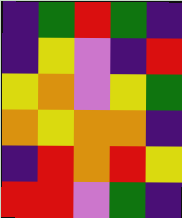[["indigo", "green", "red", "green", "indigo"], ["indigo", "yellow", "violet", "indigo", "red"], ["yellow", "orange", "violet", "yellow", "green"], ["orange", "yellow", "orange", "orange", "indigo"], ["indigo", "red", "orange", "red", "yellow"], ["red", "red", "violet", "green", "indigo"]]